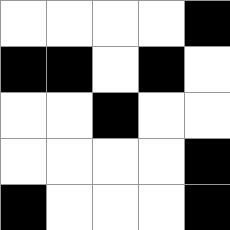[["white", "white", "white", "white", "black"], ["black", "black", "white", "black", "white"], ["white", "white", "black", "white", "white"], ["white", "white", "white", "white", "black"], ["black", "white", "white", "white", "black"]]